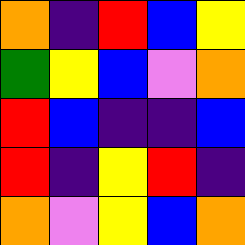[["orange", "indigo", "red", "blue", "yellow"], ["green", "yellow", "blue", "violet", "orange"], ["red", "blue", "indigo", "indigo", "blue"], ["red", "indigo", "yellow", "red", "indigo"], ["orange", "violet", "yellow", "blue", "orange"]]